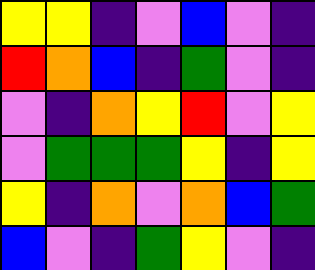[["yellow", "yellow", "indigo", "violet", "blue", "violet", "indigo"], ["red", "orange", "blue", "indigo", "green", "violet", "indigo"], ["violet", "indigo", "orange", "yellow", "red", "violet", "yellow"], ["violet", "green", "green", "green", "yellow", "indigo", "yellow"], ["yellow", "indigo", "orange", "violet", "orange", "blue", "green"], ["blue", "violet", "indigo", "green", "yellow", "violet", "indigo"]]